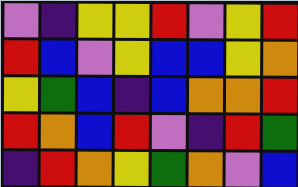[["violet", "indigo", "yellow", "yellow", "red", "violet", "yellow", "red"], ["red", "blue", "violet", "yellow", "blue", "blue", "yellow", "orange"], ["yellow", "green", "blue", "indigo", "blue", "orange", "orange", "red"], ["red", "orange", "blue", "red", "violet", "indigo", "red", "green"], ["indigo", "red", "orange", "yellow", "green", "orange", "violet", "blue"]]